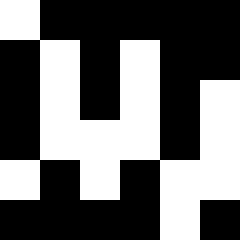[["white", "black", "black", "black", "black", "black"], ["black", "white", "black", "white", "black", "black"], ["black", "white", "black", "white", "black", "white"], ["black", "white", "white", "white", "black", "white"], ["white", "black", "white", "black", "white", "white"], ["black", "black", "black", "black", "white", "black"]]